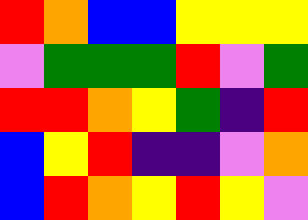[["red", "orange", "blue", "blue", "yellow", "yellow", "yellow"], ["violet", "green", "green", "green", "red", "violet", "green"], ["red", "red", "orange", "yellow", "green", "indigo", "red"], ["blue", "yellow", "red", "indigo", "indigo", "violet", "orange"], ["blue", "red", "orange", "yellow", "red", "yellow", "violet"]]